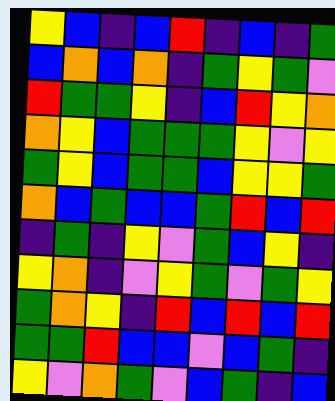[["yellow", "blue", "indigo", "blue", "red", "indigo", "blue", "indigo", "green"], ["blue", "orange", "blue", "orange", "indigo", "green", "yellow", "green", "violet"], ["red", "green", "green", "yellow", "indigo", "blue", "red", "yellow", "orange"], ["orange", "yellow", "blue", "green", "green", "green", "yellow", "violet", "yellow"], ["green", "yellow", "blue", "green", "green", "blue", "yellow", "yellow", "green"], ["orange", "blue", "green", "blue", "blue", "green", "red", "blue", "red"], ["indigo", "green", "indigo", "yellow", "violet", "green", "blue", "yellow", "indigo"], ["yellow", "orange", "indigo", "violet", "yellow", "green", "violet", "green", "yellow"], ["green", "orange", "yellow", "indigo", "red", "blue", "red", "blue", "red"], ["green", "green", "red", "blue", "blue", "violet", "blue", "green", "indigo"], ["yellow", "violet", "orange", "green", "violet", "blue", "green", "indigo", "blue"]]